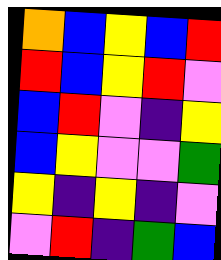[["orange", "blue", "yellow", "blue", "red"], ["red", "blue", "yellow", "red", "violet"], ["blue", "red", "violet", "indigo", "yellow"], ["blue", "yellow", "violet", "violet", "green"], ["yellow", "indigo", "yellow", "indigo", "violet"], ["violet", "red", "indigo", "green", "blue"]]